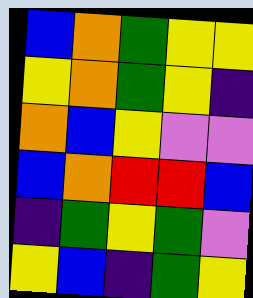[["blue", "orange", "green", "yellow", "yellow"], ["yellow", "orange", "green", "yellow", "indigo"], ["orange", "blue", "yellow", "violet", "violet"], ["blue", "orange", "red", "red", "blue"], ["indigo", "green", "yellow", "green", "violet"], ["yellow", "blue", "indigo", "green", "yellow"]]